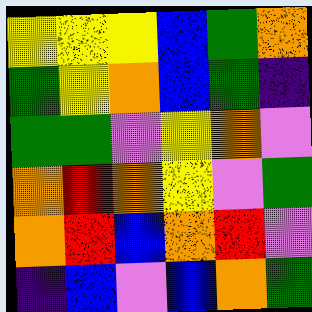[["yellow", "yellow", "yellow", "blue", "green", "orange"], ["green", "yellow", "orange", "blue", "green", "indigo"], ["green", "green", "violet", "yellow", "orange", "violet"], ["orange", "red", "orange", "yellow", "violet", "green"], ["orange", "red", "blue", "orange", "red", "violet"], ["indigo", "blue", "violet", "blue", "orange", "green"]]